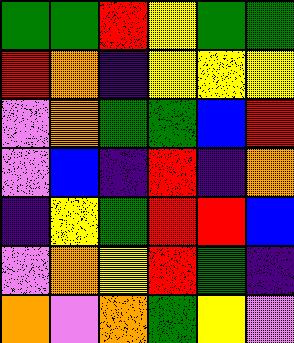[["green", "green", "red", "yellow", "green", "green"], ["red", "orange", "indigo", "yellow", "yellow", "yellow"], ["violet", "orange", "green", "green", "blue", "red"], ["violet", "blue", "indigo", "red", "indigo", "orange"], ["indigo", "yellow", "green", "red", "red", "blue"], ["violet", "orange", "yellow", "red", "green", "indigo"], ["orange", "violet", "orange", "green", "yellow", "violet"]]